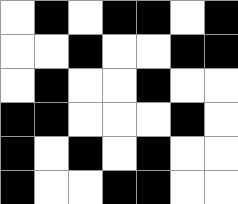[["white", "black", "white", "black", "black", "white", "black"], ["white", "white", "black", "white", "white", "black", "black"], ["white", "black", "white", "white", "black", "white", "white"], ["black", "black", "white", "white", "white", "black", "white"], ["black", "white", "black", "white", "black", "white", "white"], ["black", "white", "white", "black", "black", "white", "white"]]